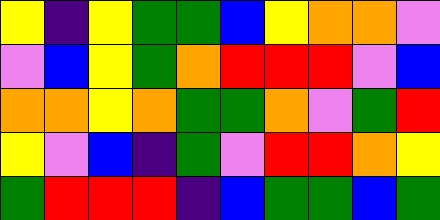[["yellow", "indigo", "yellow", "green", "green", "blue", "yellow", "orange", "orange", "violet"], ["violet", "blue", "yellow", "green", "orange", "red", "red", "red", "violet", "blue"], ["orange", "orange", "yellow", "orange", "green", "green", "orange", "violet", "green", "red"], ["yellow", "violet", "blue", "indigo", "green", "violet", "red", "red", "orange", "yellow"], ["green", "red", "red", "red", "indigo", "blue", "green", "green", "blue", "green"]]